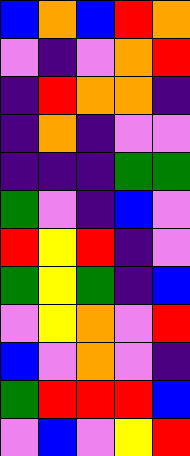[["blue", "orange", "blue", "red", "orange"], ["violet", "indigo", "violet", "orange", "red"], ["indigo", "red", "orange", "orange", "indigo"], ["indigo", "orange", "indigo", "violet", "violet"], ["indigo", "indigo", "indigo", "green", "green"], ["green", "violet", "indigo", "blue", "violet"], ["red", "yellow", "red", "indigo", "violet"], ["green", "yellow", "green", "indigo", "blue"], ["violet", "yellow", "orange", "violet", "red"], ["blue", "violet", "orange", "violet", "indigo"], ["green", "red", "red", "red", "blue"], ["violet", "blue", "violet", "yellow", "red"]]